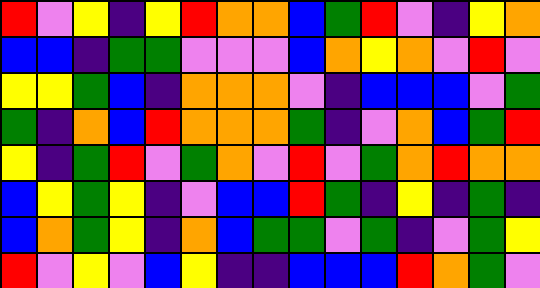[["red", "violet", "yellow", "indigo", "yellow", "red", "orange", "orange", "blue", "green", "red", "violet", "indigo", "yellow", "orange"], ["blue", "blue", "indigo", "green", "green", "violet", "violet", "violet", "blue", "orange", "yellow", "orange", "violet", "red", "violet"], ["yellow", "yellow", "green", "blue", "indigo", "orange", "orange", "orange", "violet", "indigo", "blue", "blue", "blue", "violet", "green"], ["green", "indigo", "orange", "blue", "red", "orange", "orange", "orange", "green", "indigo", "violet", "orange", "blue", "green", "red"], ["yellow", "indigo", "green", "red", "violet", "green", "orange", "violet", "red", "violet", "green", "orange", "red", "orange", "orange"], ["blue", "yellow", "green", "yellow", "indigo", "violet", "blue", "blue", "red", "green", "indigo", "yellow", "indigo", "green", "indigo"], ["blue", "orange", "green", "yellow", "indigo", "orange", "blue", "green", "green", "violet", "green", "indigo", "violet", "green", "yellow"], ["red", "violet", "yellow", "violet", "blue", "yellow", "indigo", "indigo", "blue", "blue", "blue", "red", "orange", "green", "violet"]]